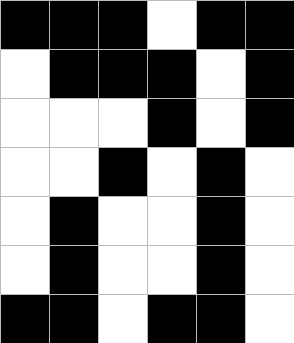[["black", "black", "black", "white", "black", "black"], ["white", "black", "black", "black", "white", "black"], ["white", "white", "white", "black", "white", "black"], ["white", "white", "black", "white", "black", "white"], ["white", "black", "white", "white", "black", "white"], ["white", "black", "white", "white", "black", "white"], ["black", "black", "white", "black", "black", "white"]]